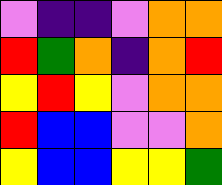[["violet", "indigo", "indigo", "violet", "orange", "orange"], ["red", "green", "orange", "indigo", "orange", "red"], ["yellow", "red", "yellow", "violet", "orange", "orange"], ["red", "blue", "blue", "violet", "violet", "orange"], ["yellow", "blue", "blue", "yellow", "yellow", "green"]]